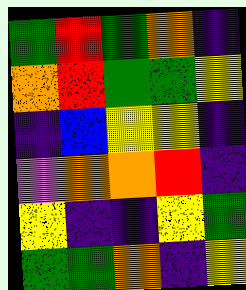[["green", "red", "green", "orange", "indigo"], ["orange", "red", "green", "green", "yellow"], ["indigo", "blue", "yellow", "yellow", "indigo"], ["violet", "orange", "orange", "red", "indigo"], ["yellow", "indigo", "indigo", "yellow", "green"], ["green", "green", "orange", "indigo", "yellow"]]